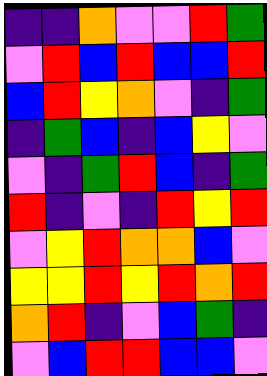[["indigo", "indigo", "orange", "violet", "violet", "red", "green"], ["violet", "red", "blue", "red", "blue", "blue", "red"], ["blue", "red", "yellow", "orange", "violet", "indigo", "green"], ["indigo", "green", "blue", "indigo", "blue", "yellow", "violet"], ["violet", "indigo", "green", "red", "blue", "indigo", "green"], ["red", "indigo", "violet", "indigo", "red", "yellow", "red"], ["violet", "yellow", "red", "orange", "orange", "blue", "violet"], ["yellow", "yellow", "red", "yellow", "red", "orange", "red"], ["orange", "red", "indigo", "violet", "blue", "green", "indigo"], ["violet", "blue", "red", "red", "blue", "blue", "violet"]]